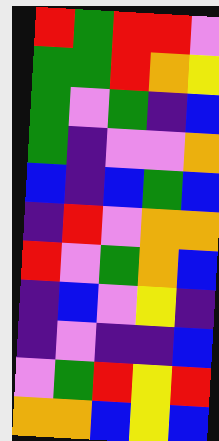[["red", "green", "red", "red", "violet"], ["green", "green", "red", "orange", "yellow"], ["green", "violet", "green", "indigo", "blue"], ["green", "indigo", "violet", "violet", "orange"], ["blue", "indigo", "blue", "green", "blue"], ["indigo", "red", "violet", "orange", "orange"], ["red", "violet", "green", "orange", "blue"], ["indigo", "blue", "violet", "yellow", "indigo"], ["indigo", "violet", "indigo", "indigo", "blue"], ["violet", "green", "red", "yellow", "red"], ["orange", "orange", "blue", "yellow", "blue"]]